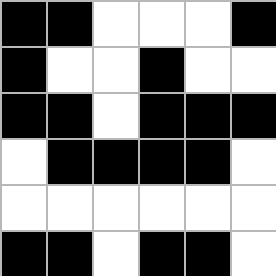[["black", "black", "white", "white", "white", "black"], ["black", "white", "white", "black", "white", "white"], ["black", "black", "white", "black", "black", "black"], ["white", "black", "black", "black", "black", "white"], ["white", "white", "white", "white", "white", "white"], ["black", "black", "white", "black", "black", "white"]]